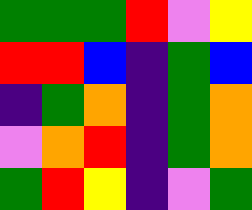[["green", "green", "green", "red", "violet", "yellow"], ["red", "red", "blue", "indigo", "green", "blue"], ["indigo", "green", "orange", "indigo", "green", "orange"], ["violet", "orange", "red", "indigo", "green", "orange"], ["green", "red", "yellow", "indigo", "violet", "green"]]